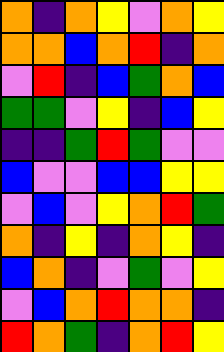[["orange", "indigo", "orange", "yellow", "violet", "orange", "yellow"], ["orange", "orange", "blue", "orange", "red", "indigo", "orange"], ["violet", "red", "indigo", "blue", "green", "orange", "blue"], ["green", "green", "violet", "yellow", "indigo", "blue", "yellow"], ["indigo", "indigo", "green", "red", "green", "violet", "violet"], ["blue", "violet", "violet", "blue", "blue", "yellow", "yellow"], ["violet", "blue", "violet", "yellow", "orange", "red", "green"], ["orange", "indigo", "yellow", "indigo", "orange", "yellow", "indigo"], ["blue", "orange", "indigo", "violet", "green", "violet", "yellow"], ["violet", "blue", "orange", "red", "orange", "orange", "indigo"], ["red", "orange", "green", "indigo", "orange", "red", "yellow"]]